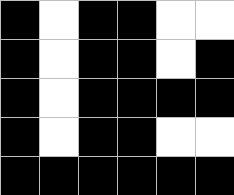[["black", "white", "black", "black", "white", "white"], ["black", "white", "black", "black", "white", "black"], ["black", "white", "black", "black", "black", "black"], ["black", "white", "black", "black", "white", "white"], ["black", "black", "black", "black", "black", "black"]]